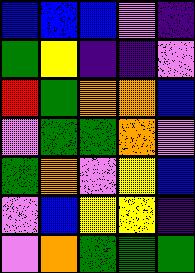[["blue", "blue", "blue", "violet", "indigo"], ["green", "yellow", "indigo", "indigo", "violet"], ["red", "green", "orange", "orange", "blue"], ["violet", "green", "green", "orange", "violet"], ["green", "orange", "violet", "yellow", "blue"], ["violet", "blue", "yellow", "yellow", "indigo"], ["violet", "orange", "green", "green", "green"]]